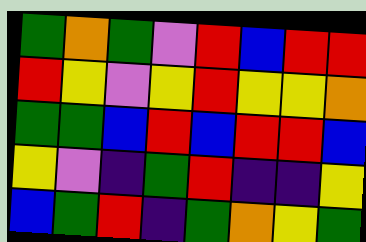[["green", "orange", "green", "violet", "red", "blue", "red", "red"], ["red", "yellow", "violet", "yellow", "red", "yellow", "yellow", "orange"], ["green", "green", "blue", "red", "blue", "red", "red", "blue"], ["yellow", "violet", "indigo", "green", "red", "indigo", "indigo", "yellow"], ["blue", "green", "red", "indigo", "green", "orange", "yellow", "green"]]